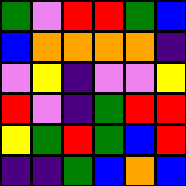[["green", "violet", "red", "red", "green", "blue"], ["blue", "orange", "orange", "orange", "orange", "indigo"], ["violet", "yellow", "indigo", "violet", "violet", "yellow"], ["red", "violet", "indigo", "green", "red", "red"], ["yellow", "green", "red", "green", "blue", "red"], ["indigo", "indigo", "green", "blue", "orange", "blue"]]